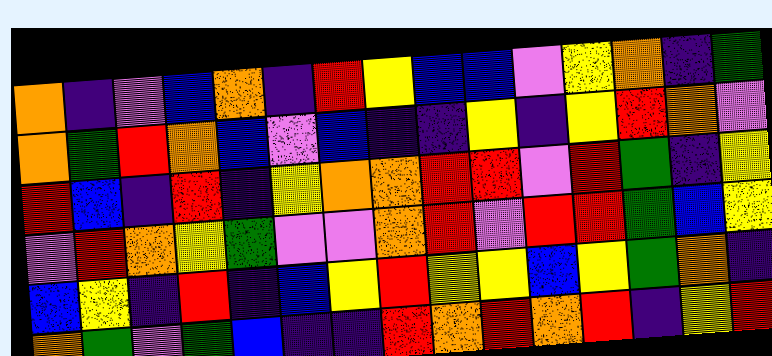[["orange", "indigo", "violet", "blue", "orange", "indigo", "red", "yellow", "blue", "blue", "violet", "yellow", "orange", "indigo", "green"], ["orange", "green", "red", "orange", "blue", "violet", "blue", "indigo", "indigo", "yellow", "indigo", "yellow", "red", "orange", "violet"], ["red", "blue", "indigo", "red", "indigo", "yellow", "orange", "orange", "red", "red", "violet", "red", "green", "indigo", "yellow"], ["violet", "red", "orange", "yellow", "green", "violet", "violet", "orange", "red", "violet", "red", "red", "green", "blue", "yellow"], ["blue", "yellow", "indigo", "red", "indigo", "blue", "yellow", "red", "yellow", "yellow", "blue", "yellow", "green", "orange", "indigo"], ["orange", "green", "violet", "green", "blue", "indigo", "indigo", "red", "orange", "red", "orange", "red", "indigo", "yellow", "red"]]